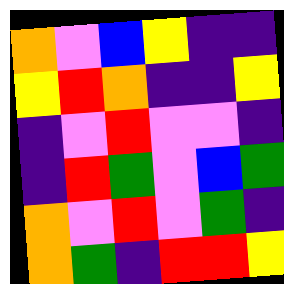[["orange", "violet", "blue", "yellow", "indigo", "indigo"], ["yellow", "red", "orange", "indigo", "indigo", "yellow"], ["indigo", "violet", "red", "violet", "violet", "indigo"], ["indigo", "red", "green", "violet", "blue", "green"], ["orange", "violet", "red", "violet", "green", "indigo"], ["orange", "green", "indigo", "red", "red", "yellow"]]